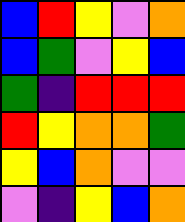[["blue", "red", "yellow", "violet", "orange"], ["blue", "green", "violet", "yellow", "blue"], ["green", "indigo", "red", "red", "red"], ["red", "yellow", "orange", "orange", "green"], ["yellow", "blue", "orange", "violet", "violet"], ["violet", "indigo", "yellow", "blue", "orange"]]